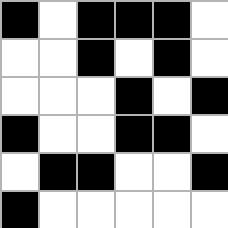[["black", "white", "black", "black", "black", "white"], ["white", "white", "black", "white", "black", "white"], ["white", "white", "white", "black", "white", "black"], ["black", "white", "white", "black", "black", "white"], ["white", "black", "black", "white", "white", "black"], ["black", "white", "white", "white", "white", "white"]]